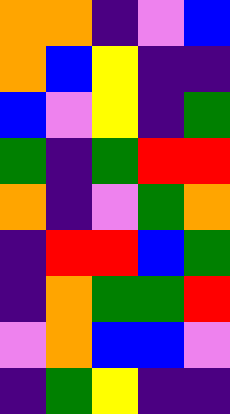[["orange", "orange", "indigo", "violet", "blue"], ["orange", "blue", "yellow", "indigo", "indigo"], ["blue", "violet", "yellow", "indigo", "green"], ["green", "indigo", "green", "red", "red"], ["orange", "indigo", "violet", "green", "orange"], ["indigo", "red", "red", "blue", "green"], ["indigo", "orange", "green", "green", "red"], ["violet", "orange", "blue", "blue", "violet"], ["indigo", "green", "yellow", "indigo", "indigo"]]